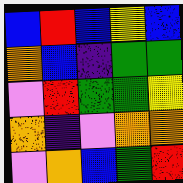[["blue", "red", "blue", "yellow", "blue"], ["orange", "blue", "indigo", "green", "green"], ["violet", "red", "green", "green", "yellow"], ["orange", "indigo", "violet", "orange", "orange"], ["violet", "orange", "blue", "green", "red"]]